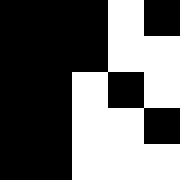[["black", "black", "black", "white", "black"], ["black", "black", "black", "white", "white"], ["black", "black", "white", "black", "white"], ["black", "black", "white", "white", "black"], ["black", "black", "white", "white", "white"]]